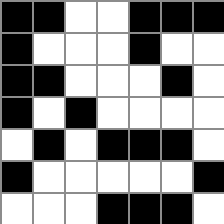[["black", "black", "white", "white", "black", "black", "black"], ["black", "white", "white", "white", "black", "white", "white"], ["black", "black", "white", "white", "white", "black", "white"], ["black", "white", "black", "white", "white", "white", "white"], ["white", "black", "white", "black", "black", "black", "white"], ["black", "white", "white", "white", "white", "white", "black"], ["white", "white", "white", "black", "black", "black", "white"]]